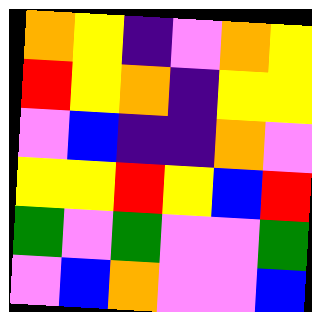[["orange", "yellow", "indigo", "violet", "orange", "yellow"], ["red", "yellow", "orange", "indigo", "yellow", "yellow"], ["violet", "blue", "indigo", "indigo", "orange", "violet"], ["yellow", "yellow", "red", "yellow", "blue", "red"], ["green", "violet", "green", "violet", "violet", "green"], ["violet", "blue", "orange", "violet", "violet", "blue"]]